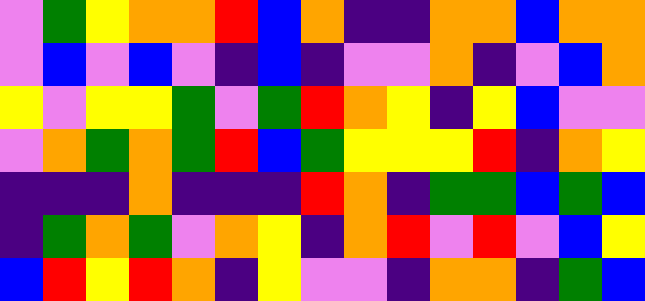[["violet", "green", "yellow", "orange", "orange", "red", "blue", "orange", "indigo", "indigo", "orange", "orange", "blue", "orange", "orange"], ["violet", "blue", "violet", "blue", "violet", "indigo", "blue", "indigo", "violet", "violet", "orange", "indigo", "violet", "blue", "orange"], ["yellow", "violet", "yellow", "yellow", "green", "violet", "green", "red", "orange", "yellow", "indigo", "yellow", "blue", "violet", "violet"], ["violet", "orange", "green", "orange", "green", "red", "blue", "green", "yellow", "yellow", "yellow", "red", "indigo", "orange", "yellow"], ["indigo", "indigo", "indigo", "orange", "indigo", "indigo", "indigo", "red", "orange", "indigo", "green", "green", "blue", "green", "blue"], ["indigo", "green", "orange", "green", "violet", "orange", "yellow", "indigo", "orange", "red", "violet", "red", "violet", "blue", "yellow"], ["blue", "red", "yellow", "red", "orange", "indigo", "yellow", "violet", "violet", "indigo", "orange", "orange", "indigo", "green", "blue"]]